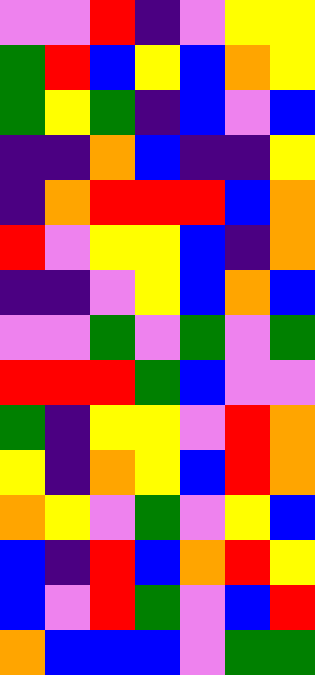[["violet", "violet", "red", "indigo", "violet", "yellow", "yellow"], ["green", "red", "blue", "yellow", "blue", "orange", "yellow"], ["green", "yellow", "green", "indigo", "blue", "violet", "blue"], ["indigo", "indigo", "orange", "blue", "indigo", "indigo", "yellow"], ["indigo", "orange", "red", "red", "red", "blue", "orange"], ["red", "violet", "yellow", "yellow", "blue", "indigo", "orange"], ["indigo", "indigo", "violet", "yellow", "blue", "orange", "blue"], ["violet", "violet", "green", "violet", "green", "violet", "green"], ["red", "red", "red", "green", "blue", "violet", "violet"], ["green", "indigo", "yellow", "yellow", "violet", "red", "orange"], ["yellow", "indigo", "orange", "yellow", "blue", "red", "orange"], ["orange", "yellow", "violet", "green", "violet", "yellow", "blue"], ["blue", "indigo", "red", "blue", "orange", "red", "yellow"], ["blue", "violet", "red", "green", "violet", "blue", "red"], ["orange", "blue", "blue", "blue", "violet", "green", "green"]]